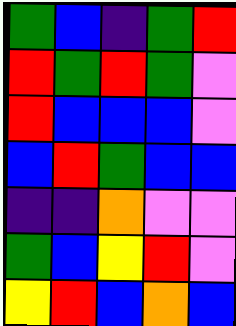[["green", "blue", "indigo", "green", "red"], ["red", "green", "red", "green", "violet"], ["red", "blue", "blue", "blue", "violet"], ["blue", "red", "green", "blue", "blue"], ["indigo", "indigo", "orange", "violet", "violet"], ["green", "blue", "yellow", "red", "violet"], ["yellow", "red", "blue", "orange", "blue"]]